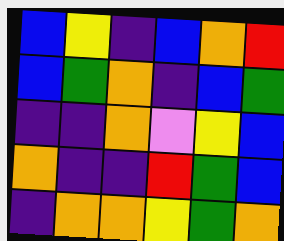[["blue", "yellow", "indigo", "blue", "orange", "red"], ["blue", "green", "orange", "indigo", "blue", "green"], ["indigo", "indigo", "orange", "violet", "yellow", "blue"], ["orange", "indigo", "indigo", "red", "green", "blue"], ["indigo", "orange", "orange", "yellow", "green", "orange"]]